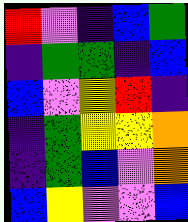[["red", "violet", "indigo", "blue", "green"], ["indigo", "green", "green", "indigo", "blue"], ["blue", "violet", "yellow", "red", "indigo"], ["indigo", "green", "yellow", "yellow", "orange"], ["indigo", "green", "blue", "violet", "orange"], ["blue", "yellow", "violet", "violet", "blue"]]